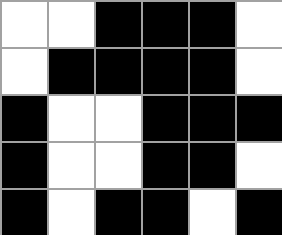[["white", "white", "black", "black", "black", "white"], ["white", "black", "black", "black", "black", "white"], ["black", "white", "white", "black", "black", "black"], ["black", "white", "white", "black", "black", "white"], ["black", "white", "black", "black", "white", "black"]]